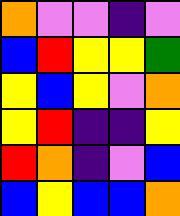[["orange", "violet", "violet", "indigo", "violet"], ["blue", "red", "yellow", "yellow", "green"], ["yellow", "blue", "yellow", "violet", "orange"], ["yellow", "red", "indigo", "indigo", "yellow"], ["red", "orange", "indigo", "violet", "blue"], ["blue", "yellow", "blue", "blue", "orange"]]